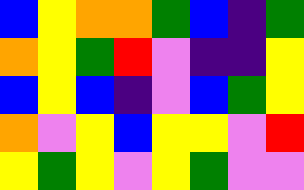[["blue", "yellow", "orange", "orange", "green", "blue", "indigo", "green"], ["orange", "yellow", "green", "red", "violet", "indigo", "indigo", "yellow"], ["blue", "yellow", "blue", "indigo", "violet", "blue", "green", "yellow"], ["orange", "violet", "yellow", "blue", "yellow", "yellow", "violet", "red"], ["yellow", "green", "yellow", "violet", "yellow", "green", "violet", "violet"]]